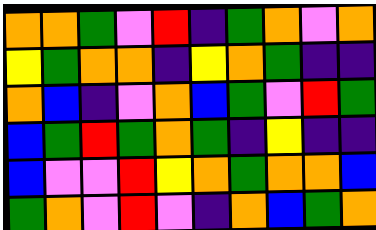[["orange", "orange", "green", "violet", "red", "indigo", "green", "orange", "violet", "orange"], ["yellow", "green", "orange", "orange", "indigo", "yellow", "orange", "green", "indigo", "indigo"], ["orange", "blue", "indigo", "violet", "orange", "blue", "green", "violet", "red", "green"], ["blue", "green", "red", "green", "orange", "green", "indigo", "yellow", "indigo", "indigo"], ["blue", "violet", "violet", "red", "yellow", "orange", "green", "orange", "orange", "blue"], ["green", "orange", "violet", "red", "violet", "indigo", "orange", "blue", "green", "orange"]]